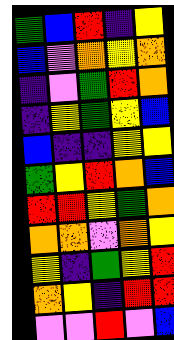[["green", "blue", "red", "indigo", "yellow"], ["blue", "violet", "orange", "yellow", "orange"], ["indigo", "violet", "green", "red", "orange"], ["indigo", "yellow", "green", "yellow", "blue"], ["blue", "indigo", "indigo", "yellow", "yellow"], ["green", "yellow", "red", "orange", "blue"], ["red", "red", "yellow", "green", "orange"], ["orange", "orange", "violet", "orange", "yellow"], ["yellow", "indigo", "green", "yellow", "red"], ["orange", "yellow", "indigo", "red", "red"], ["violet", "violet", "red", "violet", "blue"]]